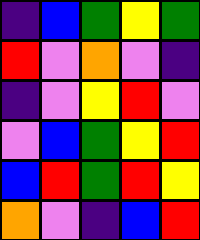[["indigo", "blue", "green", "yellow", "green"], ["red", "violet", "orange", "violet", "indigo"], ["indigo", "violet", "yellow", "red", "violet"], ["violet", "blue", "green", "yellow", "red"], ["blue", "red", "green", "red", "yellow"], ["orange", "violet", "indigo", "blue", "red"]]